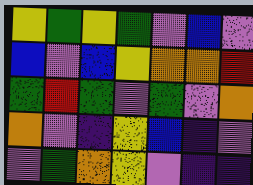[["yellow", "green", "yellow", "green", "violet", "blue", "violet"], ["blue", "violet", "blue", "yellow", "orange", "orange", "red"], ["green", "red", "green", "violet", "green", "violet", "orange"], ["orange", "violet", "indigo", "yellow", "blue", "indigo", "violet"], ["violet", "green", "orange", "yellow", "violet", "indigo", "indigo"]]